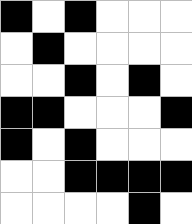[["black", "white", "black", "white", "white", "white"], ["white", "black", "white", "white", "white", "white"], ["white", "white", "black", "white", "black", "white"], ["black", "black", "white", "white", "white", "black"], ["black", "white", "black", "white", "white", "white"], ["white", "white", "black", "black", "black", "black"], ["white", "white", "white", "white", "black", "white"]]